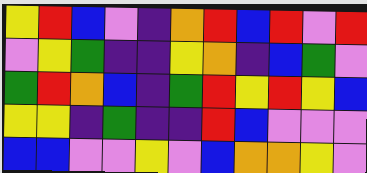[["yellow", "red", "blue", "violet", "indigo", "orange", "red", "blue", "red", "violet", "red"], ["violet", "yellow", "green", "indigo", "indigo", "yellow", "orange", "indigo", "blue", "green", "violet"], ["green", "red", "orange", "blue", "indigo", "green", "red", "yellow", "red", "yellow", "blue"], ["yellow", "yellow", "indigo", "green", "indigo", "indigo", "red", "blue", "violet", "violet", "violet"], ["blue", "blue", "violet", "violet", "yellow", "violet", "blue", "orange", "orange", "yellow", "violet"]]